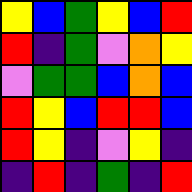[["yellow", "blue", "green", "yellow", "blue", "red"], ["red", "indigo", "green", "violet", "orange", "yellow"], ["violet", "green", "green", "blue", "orange", "blue"], ["red", "yellow", "blue", "red", "red", "blue"], ["red", "yellow", "indigo", "violet", "yellow", "indigo"], ["indigo", "red", "indigo", "green", "indigo", "red"]]